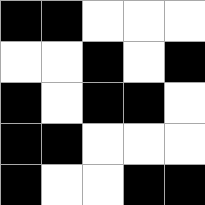[["black", "black", "white", "white", "white"], ["white", "white", "black", "white", "black"], ["black", "white", "black", "black", "white"], ["black", "black", "white", "white", "white"], ["black", "white", "white", "black", "black"]]